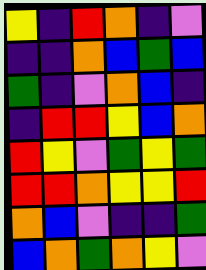[["yellow", "indigo", "red", "orange", "indigo", "violet"], ["indigo", "indigo", "orange", "blue", "green", "blue"], ["green", "indigo", "violet", "orange", "blue", "indigo"], ["indigo", "red", "red", "yellow", "blue", "orange"], ["red", "yellow", "violet", "green", "yellow", "green"], ["red", "red", "orange", "yellow", "yellow", "red"], ["orange", "blue", "violet", "indigo", "indigo", "green"], ["blue", "orange", "green", "orange", "yellow", "violet"]]